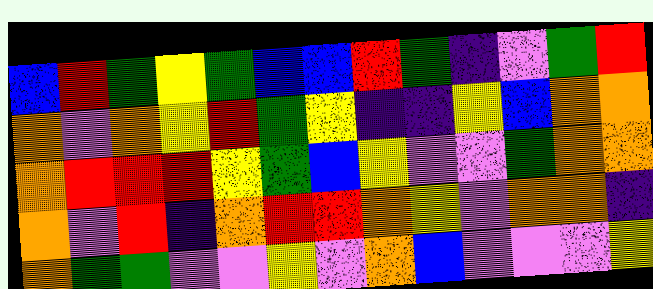[["blue", "red", "green", "yellow", "green", "blue", "blue", "red", "green", "indigo", "violet", "green", "red"], ["orange", "violet", "orange", "yellow", "red", "green", "yellow", "indigo", "indigo", "yellow", "blue", "orange", "orange"], ["orange", "red", "red", "red", "yellow", "green", "blue", "yellow", "violet", "violet", "green", "orange", "orange"], ["orange", "violet", "red", "indigo", "orange", "red", "red", "orange", "yellow", "violet", "orange", "orange", "indigo"], ["orange", "green", "green", "violet", "violet", "yellow", "violet", "orange", "blue", "violet", "violet", "violet", "yellow"]]